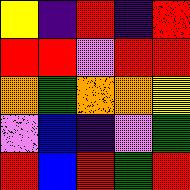[["yellow", "indigo", "red", "indigo", "red"], ["red", "red", "violet", "red", "red"], ["orange", "green", "orange", "orange", "yellow"], ["violet", "blue", "indigo", "violet", "green"], ["red", "blue", "red", "green", "red"]]